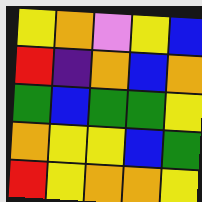[["yellow", "orange", "violet", "yellow", "blue"], ["red", "indigo", "orange", "blue", "orange"], ["green", "blue", "green", "green", "yellow"], ["orange", "yellow", "yellow", "blue", "green"], ["red", "yellow", "orange", "orange", "yellow"]]